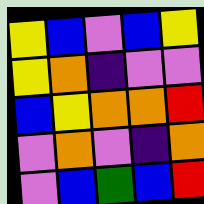[["yellow", "blue", "violet", "blue", "yellow"], ["yellow", "orange", "indigo", "violet", "violet"], ["blue", "yellow", "orange", "orange", "red"], ["violet", "orange", "violet", "indigo", "orange"], ["violet", "blue", "green", "blue", "red"]]